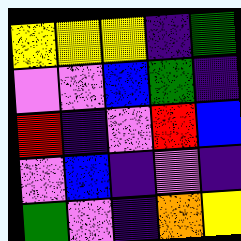[["yellow", "yellow", "yellow", "indigo", "green"], ["violet", "violet", "blue", "green", "indigo"], ["red", "indigo", "violet", "red", "blue"], ["violet", "blue", "indigo", "violet", "indigo"], ["green", "violet", "indigo", "orange", "yellow"]]